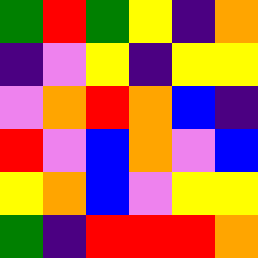[["green", "red", "green", "yellow", "indigo", "orange"], ["indigo", "violet", "yellow", "indigo", "yellow", "yellow"], ["violet", "orange", "red", "orange", "blue", "indigo"], ["red", "violet", "blue", "orange", "violet", "blue"], ["yellow", "orange", "blue", "violet", "yellow", "yellow"], ["green", "indigo", "red", "red", "red", "orange"]]